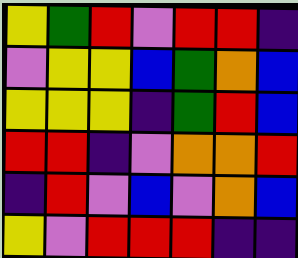[["yellow", "green", "red", "violet", "red", "red", "indigo"], ["violet", "yellow", "yellow", "blue", "green", "orange", "blue"], ["yellow", "yellow", "yellow", "indigo", "green", "red", "blue"], ["red", "red", "indigo", "violet", "orange", "orange", "red"], ["indigo", "red", "violet", "blue", "violet", "orange", "blue"], ["yellow", "violet", "red", "red", "red", "indigo", "indigo"]]